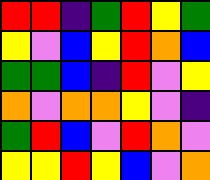[["red", "red", "indigo", "green", "red", "yellow", "green"], ["yellow", "violet", "blue", "yellow", "red", "orange", "blue"], ["green", "green", "blue", "indigo", "red", "violet", "yellow"], ["orange", "violet", "orange", "orange", "yellow", "violet", "indigo"], ["green", "red", "blue", "violet", "red", "orange", "violet"], ["yellow", "yellow", "red", "yellow", "blue", "violet", "orange"]]